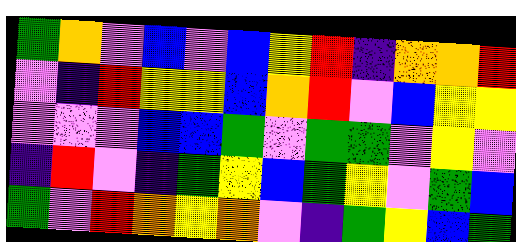[["green", "orange", "violet", "blue", "violet", "blue", "yellow", "red", "indigo", "orange", "orange", "red"], ["violet", "indigo", "red", "yellow", "yellow", "blue", "orange", "red", "violet", "blue", "yellow", "yellow"], ["violet", "violet", "violet", "blue", "blue", "green", "violet", "green", "green", "violet", "yellow", "violet"], ["indigo", "red", "violet", "indigo", "green", "yellow", "blue", "green", "yellow", "violet", "green", "blue"], ["green", "violet", "red", "orange", "yellow", "orange", "violet", "indigo", "green", "yellow", "blue", "green"]]